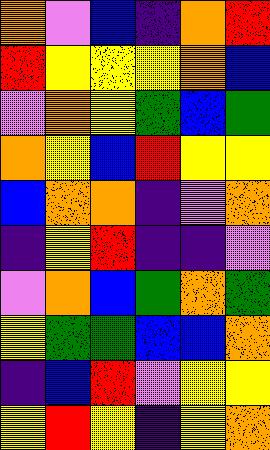[["orange", "violet", "blue", "indigo", "orange", "red"], ["red", "yellow", "yellow", "yellow", "orange", "blue"], ["violet", "orange", "yellow", "green", "blue", "green"], ["orange", "yellow", "blue", "red", "yellow", "yellow"], ["blue", "orange", "orange", "indigo", "violet", "orange"], ["indigo", "yellow", "red", "indigo", "indigo", "violet"], ["violet", "orange", "blue", "green", "orange", "green"], ["yellow", "green", "green", "blue", "blue", "orange"], ["indigo", "blue", "red", "violet", "yellow", "yellow"], ["yellow", "red", "yellow", "indigo", "yellow", "orange"]]